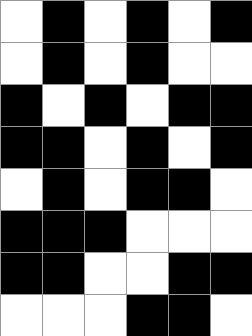[["white", "black", "white", "black", "white", "black"], ["white", "black", "white", "black", "white", "white"], ["black", "white", "black", "white", "black", "black"], ["black", "black", "white", "black", "white", "black"], ["white", "black", "white", "black", "black", "white"], ["black", "black", "black", "white", "white", "white"], ["black", "black", "white", "white", "black", "black"], ["white", "white", "white", "black", "black", "white"]]